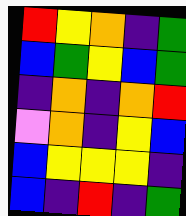[["red", "yellow", "orange", "indigo", "green"], ["blue", "green", "yellow", "blue", "green"], ["indigo", "orange", "indigo", "orange", "red"], ["violet", "orange", "indigo", "yellow", "blue"], ["blue", "yellow", "yellow", "yellow", "indigo"], ["blue", "indigo", "red", "indigo", "green"]]